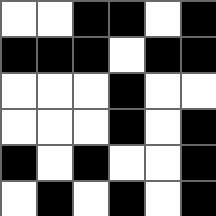[["white", "white", "black", "black", "white", "black"], ["black", "black", "black", "white", "black", "black"], ["white", "white", "white", "black", "white", "white"], ["white", "white", "white", "black", "white", "black"], ["black", "white", "black", "white", "white", "black"], ["white", "black", "white", "black", "white", "black"]]